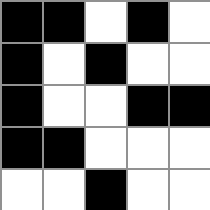[["black", "black", "white", "black", "white"], ["black", "white", "black", "white", "white"], ["black", "white", "white", "black", "black"], ["black", "black", "white", "white", "white"], ["white", "white", "black", "white", "white"]]